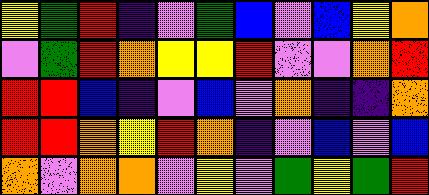[["yellow", "green", "red", "indigo", "violet", "green", "blue", "violet", "blue", "yellow", "orange"], ["violet", "green", "red", "orange", "yellow", "yellow", "red", "violet", "violet", "orange", "red"], ["red", "red", "blue", "indigo", "violet", "blue", "violet", "orange", "indigo", "indigo", "orange"], ["red", "red", "orange", "yellow", "red", "orange", "indigo", "violet", "blue", "violet", "blue"], ["orange", "violet", "orange", "orange", "violet", "yellow", "violet", "green", "yellow", "green", "red"]]